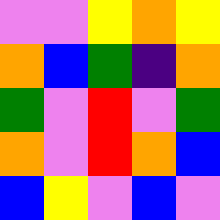[["violet", "violet", "yellow", "orange", "yellow"], ["orange", "blue", "green", "indigo", "orange"], ["green", "violet", "red", "violet", "green"], ["orange", "violet", "red", "orange", "blue"], ["blue", "yellow", "violet", "blue", "violet"]]